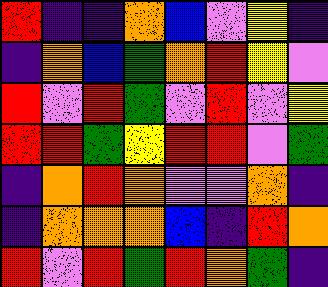[["red", "indigo", "indigo", "orange", "blue", "violet", "yellow", "indigo"], ["indigo", "orange", "blue", "green", "orange", "red", "yellow", "violet"], ["red", "violet", "red", "green", "violet", "red", "violet", "yellow"], ["red", "red", "green", "yellow", "red", "red", "violet", "green"], ["indigo", "orange", "red", "orange", "violet", "violet", "orange", "indigo"], ["indigo", "orange", "orange", "orange", "blue", "indigo", "red", "orange"], ["red", "violet", "red", "green", "red", "orange", "green", "indigo"]]